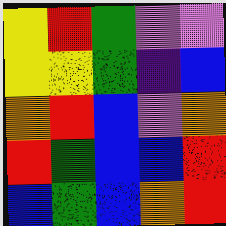[["yellow", "red", "green", "violet", "violet"], ["yellow", "yellow", "green", "indigo", "blue"], ["orange", "red", "blue", "violet", "orange"], ["red", "green", "blue", "blue", "red"], ["blue", "green", "blue", "orange", "red"]]